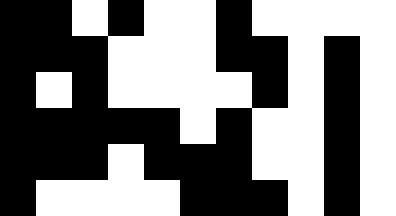[["black", "black", "white", "black", "white", "white", "black", "white", "white", "white", "white"], ["black", "black", "black", "white", "white", "white", "black", "black", "white", "black", "white"], ["black", "white", "black", "white", "white", "white", "white", "black", "white", "black", "white"], ["black", "black", "black", "black", "black", "white", "black", "white", "white", "black", "white"], ["black", "black", "black", "white", "black", "black", "black", "white", "white", "black", "white"], ["black", "white", "white", "white", "white", "black", "black", "black", "white", "black", "white"]]